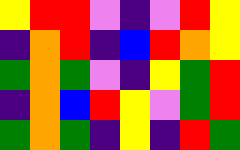[["yellow", "red", "red", "violet", "indigo", "violet", "red", "yellow"], ["indigo", "orange", "red", "indigo", "blue", "red", "orange", "yellow"], ["green", "orange", "green", "violet", "indigo", "yellow", "green", "red"], ["indigo", "orange", "blue", "red", "yellow", "violet", "green", "red"], ["green", "orange", "green", "indigo", "yellow", "indigo", "red", "green"]]